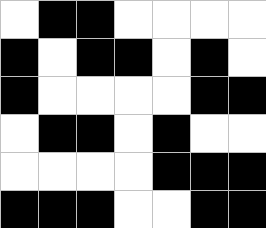[["white", "black", "black", "white", "white", "white", "white"], ["black", "white", "black", "black", "white", "black", "white"], ["black", "white", "white", "white", "white", "black", "black"], ["white", "black", "black", "white", "black", "white", "white"], ["white", "white", "white", "white", "black", "black", "black"], ["black", "black", "black", "white", "white", "black", "black"]]